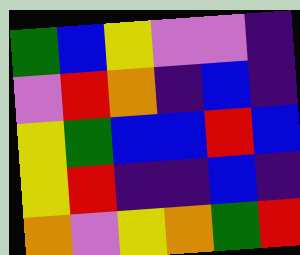[["green", "blue", "yellow", "violet", "violet", "indigo"], ["violet", "red", "orange", "indigo", "blue", "indigo"], ["yellow", "green", "blue", "blue", "red", "blue"], ["yellow", "red", "indigo", "indigo", "blue", "indigo"], ["orange", "violet", "yellow", "orange", "green", "red"]]